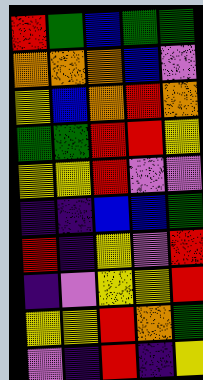[["red", "green", "blue", "green", "green"], ["orange", "orange", "orange", "blue", "violet"], ["yellow", "blue", "orange", "red", "orange"], ["green", "green", "red", "red", "yellow"], ["yellow", "yellow", "red", "violet", "violet"], ["indigo", "indigo", "blue", "blue", "green"], ["red", "indigo", "yellow", "violet", "red"], ["indigo", "violet", "yellow", "yellow", "red"], ["yellow", "yellow", "red", "orange", "green"], ["violet", "indigo", "red", "indigo", "yellow"]]